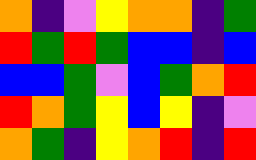[["orange", "indigo", "violet", "yellow", "orange", "orange", "indigo", "green"], ["red", "green", "red", "green", "blue", "blue", "indigo", "blue"], ["blue", "blue", "green", "violet", "blue", "green", "orange", "red"], ["red", "orange", "green", "yellow", "blue", "yellow", "indigo", "violet"], ["orange", "green", "indigo", "yellow", "orange", "red", "indigo", "red"]]